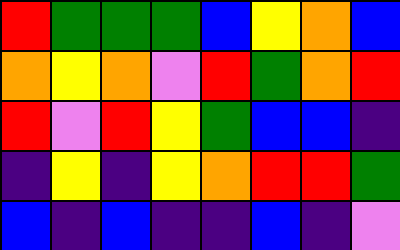[["red", "green", "green", "green", "blue", "yellow", "orange", "blue"], ["orange", "yellow", "orange", "violet", "red", "green", "orange", "red"], ["red", "violet", "red", "yellow", "green", "blue", "blue", "indigo"], ["indigo", "yellow", "indigo", "yellow", "orange", "red", "red", "green"], ["blue", "indigo", "blue", "indigo", "indigo", "blue", "indigo", "violet"]]